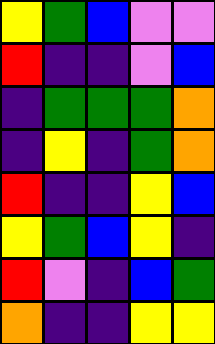[["yellow", "green", "blue", "violet", "violet"], ["red", "indigo", "indigo", "violet", "blue"], ["indigo", "green", "green", "green", "orange"], ["indigo", "yellow", "indigo", "green", "orange"], ["red", "indigo", "indigo", "yellow", "blue"], ["yellow", "green", "blue", "yellow", "indigo"], ["red", "violet", "indigo", "blue", "green"], ["orange", "indigo", "indigo", "yellow", "yellow"]]